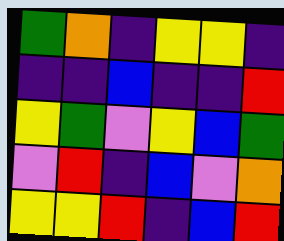[["green", "orange", "indigo", "yellow", "yellow", "indigo"], ["indigo", "indigo", "blue", "indigo", "indigo", "red"], ["yellow", "green", "violet", "yellow", "blue", "green"], ["violet", "red", "indigo", "blue", "violet", "orange"], ["yellow", "yellow", "red", "indigo", "blue", "red"]]